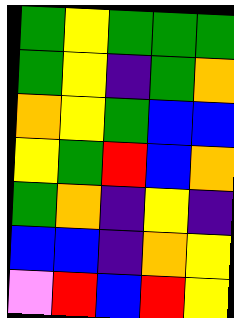[["green", "yellow", "green", "green", "green"], ["green", "yellow", "indigo", "green", "orange"], ["orange", "yellow", "green", "blue", "blue"], ["yellow", "green", "red", "blue", "orange"], ["green", "orange", "indigo", "yellow", "indigo"], ["blue", "blue", "indigo", "orange", "yellow"], ["violet", "red", "blue", "red", "yellow"]]